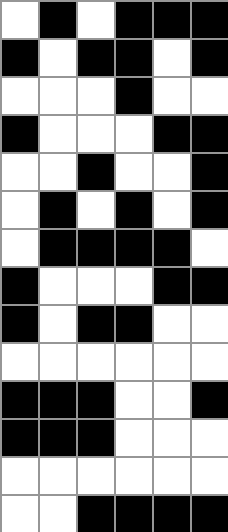[["white", "black", "white", "black", "black", "black"], ["black", "white", "black", "black", "white", "black"], ["white", "white", "white", "black", "white", "white"], ["black", "white", "white", "white", "black", "black"], ["white", "white", "black", "white", "white", "black"], ["white", "black", "white", "black", "white", "black"], ["white", "black", "black", "black", "black", "white"], ["black", "white", "white", "white", "black", "black"], ["black", "white", "black", "black", "white", "white"], ["white", "white", "white", "white", "white", "white"], ["black", "black", "black", "white", "white", "black"], ["black", "black", "black", "white", "white", "white"], ["white", "white", "white", "white", "white", "white"], ["white", "white", "black", "black", "black", "black"]]